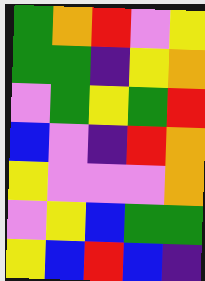[["green", "orange", "red", "violet", "yellow"], ["green", "green", "indigo", "yellow", "orange"], ["violet", "green", "yellow", "green", "red"], ["blue", "violet", "indigo", "red", "orange"], ["yellow", "violet", "violet", "violet", "orange"], ["violet", "yellow", "blue", "green", "green"], ["yellow", "blue", "red", "blue", "indigo"]]